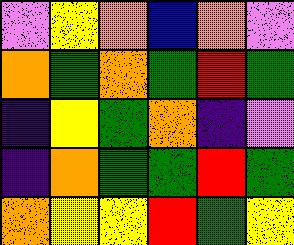[["violet", "yellow", "orange", "blue", "orange", "violet"], ["orange", "green", "orange", "green", "red", "green"], ["indigo", "yellow", "green", "orange", "indigo", "violet"], ["indigo", "orange", "green", "green", "red", "green"], ["orange", "yellow", "yellow", "red", "green", "yellow"]]